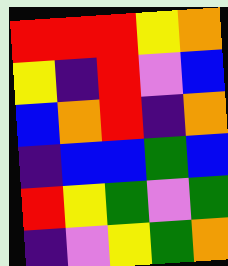[["red", "red", "red", "yellow", "orange"], ["yellow", "indigo", "red", "violet", "blue"], ["blue", "orange", "red", "indigo", "orange"], ["indigo", "blue", "blue", "green", "blue"], ["red", "yellow", "green", "violet", "green"], ["indigo", "violet", "yellow", "green", "orange"]]